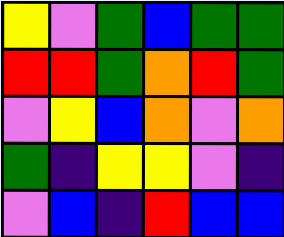[["yellow", "violet", "green", "blue", "green", "green"], ["red", "red", "green", "orange", "red", "green"], ["violet", "yellow", "blue", "orange", "violet", "orange"], ["green", "indigo", "yellow", "yellow", "violet", "indigo"], ["violet", "blue", "indigo", "red", "blue", "blue"]]